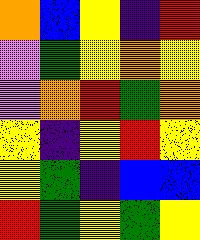[["orange", "blue", "yellow", "indigo", "red"], ["violet", "green", "yellow", "orange", "yellow"], ["violet", "orange", "red", "green", "orange"], ["yellow", "indigo", "yellow", "red", "yellow"], ["yellow", "green", "indigo", "blue", "blue"], ["red", "green", "yellow", "green", "yellow"]]